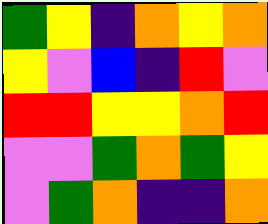[["green", "yellow", "indigo", "orange", "yellow", "orange"], ["yellow", "violet", "blue", "indigo", "red", "violet"], ["red", "red", "yellow", "yellow", "orange", "red"], ["violet", "violet", "green", "orange", "green", "yellow"], ["violet", "green", "orange", "indigo", "indigo", "orange"]]